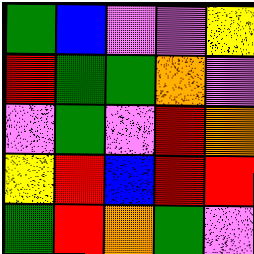[["green", "blue", "violet", "violet", "yellow"], ["red", "green", "green", "orange", "violet"], ["violet", "green", "violet", "red", "orange"], ["yellow", "red", "blue", "red", "red"], ["green", "red", "orange", "green", "violet"]]